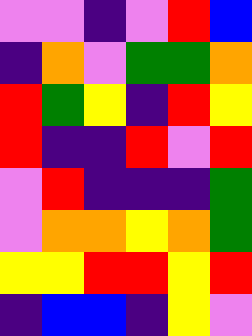[["violet", "violet", "indigo", "violet", "red", "blue"], ["indigo", "orange", "violet", "green", "green", "orange"], ["red", "green", "yellow", "indigo", "red", "yellow"], ["red", "indigo", "indigo", "red", "violet", "red"], ["violet", "red", "indigo", "indigo", "indigo", "green"], ["violet", "orange", "orange", "yellow", "orange", "green"], ["yellow", "yellow", "red", "red", "yellow", "red"], ["indigo", "blue", "blue", "indigo", "yellow", "violet"]]